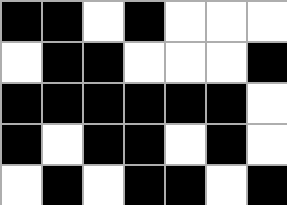[["black", "black", "white", "black", "white", "white", "white"], ["white", "black", "black", "white", "white", "white", "black"], ["black", "black", "black", "black", "black", "black", "white"], ["black", "white", "black", "black", "white", "black", "white"], ["white", "black", "white", "black", "black", "white", "black"]]